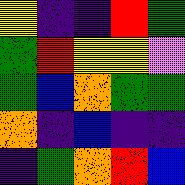[["yellow", "indigo", "indigo", "red", "green"], ["green", "red", "yellow", "yellow", "violet"], ["green", "blue", "orange", "green", "green"], ["orange", "indigo", "blue", "indigo", "indigo"], ["indigo", "green", "orange", "red", "blue"]]